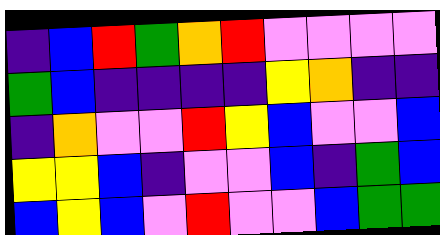[["indigo", "blue", "red", "green", "orange", "red", "violet", "violet", "violet", "violet"], ["green", "blue", "indigo", "indigo", "indigo", "indigo", "yellow", "orange", "indigo", "indigo"], ["indigo", "orange", "violet", "violet", "red", "yellow", "blue", "violet", "violet", "blue"], ["yellow", "yellow", "blue", "indigo", "violet", "violet", "blue", "indigo", "green", "blue"], ["blue", "yellow", "blue", "violet", "red", "violet", "violet", "blue", "green", "green"]]